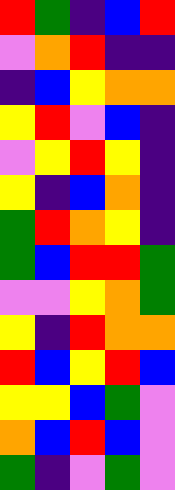[["red", "green", "indigo", "blue", "red"], ["violet", "orange", "red", "indigo", "indigo"], ["indigo", "blue", "yellow", "orange", "orange"], ["yellow", "red", "violet", "blue", "indigo"], ["violet", "yellow", "red", "yellow", "indigo"], ["yellow", "indigo", "blue", "orange", "indigo"], ["green", "red", "orange", "yellow", "indigo"], ["green", "blue", "red", "red", "green"], ["violet", "violet", "yellow", "orange", "green"], ["yellow", "indigo", "red", "orange", "orange"], ["red", "blue", "yellow", "red", "blue"], ["yellow", "yellow", "blue", "green", "violet"], ["orange", "blue", "red", "blue", "violet"], ["green", "indigo", "violet", "green", "violet"]]